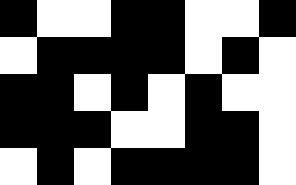[["black", "white", "white", "black", "black", "white", "white", "black"], ["white", "black", "black", "black", "black", "white", "black", "white"], ["black", "black", "white", "black", "white", "black", "white", "white"], ["black", "black", "black", "white", "white", "black", "black", "white"], ["white", "black", "white", "black", "black", "black", "black", "white"]]